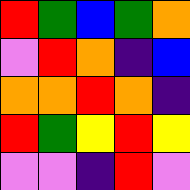[["red", "green", "blue", "green", "orange"], ["violet", "red", "orange", "indigo", "blue"], ["orange", "orange", "red", "orange", "indigo"], ["red", "green", "yellow", "red", "yellow"], ["violet", "violet", "indigo", "red", "violet"]]